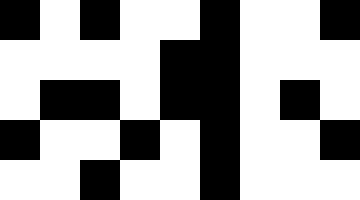[["black", "white", "black", "white", "white", "black", "white", "white", "black"], ["white", "white", "white", "white", "black", "black", "white", "white", "white"], ["white", "black", "black", "white", "black", "black", "white", "black", "white"], ["black", "white", "white", "black", "white", "black", "white", "white", "black"], ["white", "white", "black", "white", "white", "black", "white", "white", "white"]]